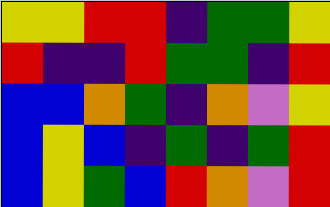[["yellow", "yellow", "red", "red", "indigo", "green", "green", "yellow"], ["red", "indigo", "indigo", "red", "green", "green", "indigo", "red"], ["blue", "blue", "orange", "green", "indigo", "orange", "violet", "yellow"], ["blue", "yellow", "blue", "indigo", "green", "indigo", "green", "red"], ["blue", "yellow", "green", "blue", "red", "orange", "violet", "red"]]